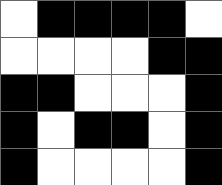[["white", "black", "black", "black", "black", "white"], ["white", "white", "white", "white", "black", "black"], ["black", "black", "white", "white", "white", "black"], ["black", "white", "black", "black", "white", "black"], ["black", "white", "white", "white", "white", "black"]]